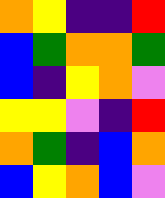[["orange", "yellow", "indigo", "indigo", "red"], ["blue", "green", "orange", "orange", "green"], ["blue", "indigo", "yellow", "orange", "violet"], ["yellow", "yellow", "violet", "indigo", "red"], ["orange", "green", "indigo", "blue", "orange"], ["blue", "yellow", "orange", "blue", "violet"]]